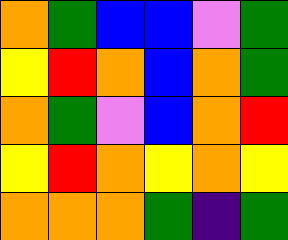[["orange", "green", "blue", "blue", "violet", "green"], ["yellow", "red", "orange", "blue", "orange", "green"], ["orange", "green", "violet", "blue", "orange", "red"], ["yellow", "red", "orange", "yellow", "orange", "yellow"], ["orange", "orange", "orange", "green", "indigo", "green"]]